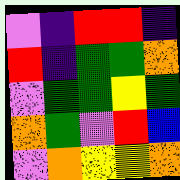[["violet", "indigo", "red", "red", "indigo"], ["red", "indigo", "green", "green", "orange"], ["violet", "green", "green", "yellow", "green"], ["orange", "green", "violet", "red", "blue"], ["violet", "orange", "yellow", "yellow", "orange"]]